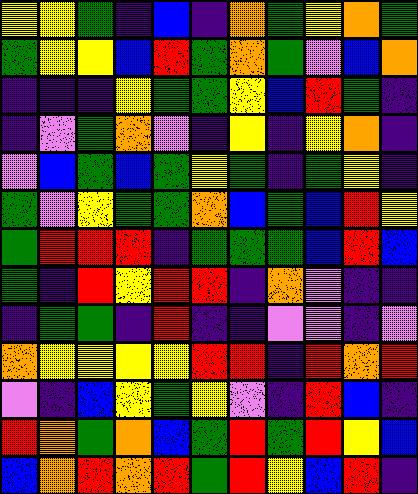[["yellow", "yellow", "green", "indigo", "blue", "indigo", "orange", "green", "yellow", "orange", "green"], ["green", "yellow", "yellow", "blue", "red", "green", "orange", "green", "violet", "blue", "orange"], ["indigo", "indigo", "indigo", "yellow", "green", "green", "yellow", "blue", "red", "green", "indigo"], ["indigo", "violet", "green", "orange", "violet", "indigo", "yellow", "indigo", "yellow", "orange", "indigo"], ["violet", "blue", "green", "blue", "green", "yellow", "green", "indigo", "green", "yellow", "indigo"], ["green", "violet", "yellow", "green", "green", "orange", "blue", "green", "blue", "red", "yellow"], ["green", "red", "red", "red", "indigo", "green", "green", "green", "blue", "red", "blue"], ["green", "indigo", "red", "yellow", "red", "red", "indigo", "orange", "violet", "indigo", "indigo"], ["indigo", "green", "green", "indigo", "red", "indigo", "indigo", "violet", "violet", "indigo", "violet"], ["orange", "yellow", "yellow", "yellow", "yellow", "red", "red", "indigo", "red", "orange", "red"], ["violet", "indigo", "blue", "yellow", "green", "yellow", "violet", "indigo", "red", "blue", "indigo"], ["red", "orange", "green", "orange", "blue", "green", "red", "green", "red", "yellow", "blue"], ["blue", "orange", "red", "orange", "red", "green", "red", "yellow", "blue", "red", "indigo"]]